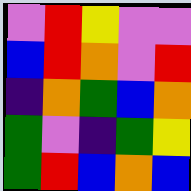[["violet", "red", "yellow", "violet", "violet"], ["blue", "red", "orange", "violet", "red"], ["indigo", "orange", "green", "blue", "orange"], ["green", "violet", "indigo", "green", "yellow"], ["green", "red", "blue", "orange", "blue"]]